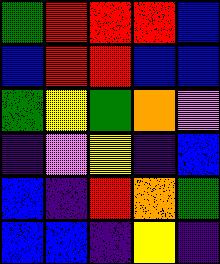[["green", "red", "red", "red", "blue"], ["blue", "red", "red", "blue", "blue"], ["green", "yellow", "green", "orange", "violet"], ["indigo", "violet", "yellow", "indigo", "blue"], ["blue", "indigo", "red", "orange", "green"], ["blue", "blue", "indigo", "yellow", "indigo"]]